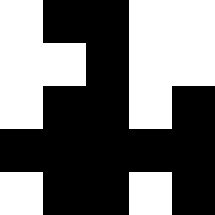[["white", "black", "black", "white", "white"], ["white", "white", "black", "white", "white"], ["white", "black", "black", "white", "black"], ["black", "black", "black", "black", "black"], ["white", "black", "black", "white", "black"]]